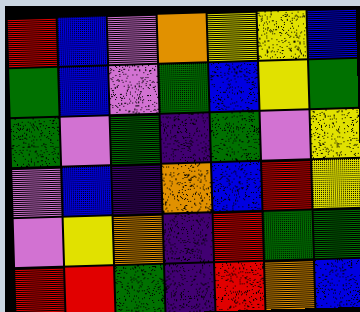[["red", "blue", "violet", "orange", "yellow", "yellow", "blue"], ["green", "blue", "violet", "green", "blue", "yellow", "green"], ["green", "violet", "green", "indigo", "green", "violet", "yellow"], ["violet", "blue", "indigo", "orange", "blue", "red", "yellow"], ["violet", "yellow", "orange", "indigo", "red", "green", "green"], ["red", "red", "green", "indigo", "red", "orange", "blue"]]